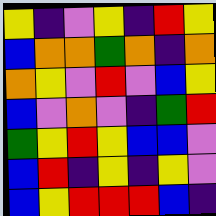[["yellow", "indigo", "violet", "yellow", "indigo", "red", "yellow"], ["blue", "orange", "orange", "green", "orange", "indigo", "orange"], ["orange", "yellow", "violet", "red", "violet", "blue", "yellow"], ["blue", "violet", "orange", "violet", "indigo", "green", "red"], ["green", "yellow", "red", "yellow", "blue", "blue", "violet"], ["blue", "red", "indigo", "yellow", "indigo", "yellow", "violet"], ["blue", "yellow", "red", "red", "red", "blue", "indigo"]]